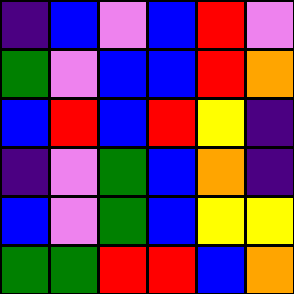[["indigo", "blue", "violet", "blue", "red", "violet"], ["green", "violet", "blue", "blue", "red", "orange"], ["blue", "red", "blue", "red", "yellow", "indigo"], ["indigo", "violet", "green", "blue", "orange", "indigo"], ["blue", "violet", "green", "blue", "yellow", "yellow"], ["green", "green", "red", "red", "blue", "orange"]]